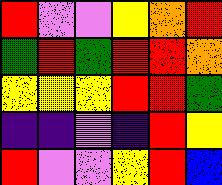[["red", "violet", "violet", "yellow", "orange", "red"], ["green", "red", "green", "red", "red", "orange"], ["yellow", "yellow", "yellow", "red", "red", "green"], ["indigo", "indigo", "violet", "indigo", "red", "yellow"], ["red", "violet", "violet", "yellow", "red", "blue"]]